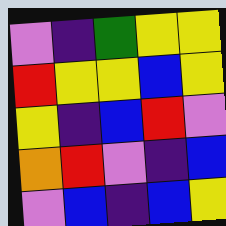[["violet", "indigo", "green", "yellow", "yellow"], ["red", "yellow", "yellow", "blue", "yellow"], ["yellow", "indigo", "blue", "red", "violet"], ["orange", "red", "violet", "indigo", "blue"], ["violet", "blue", "indigo", "blue", "yellow"]]